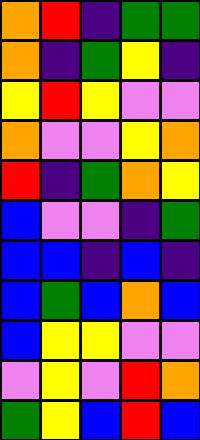[["orange", "red", "indigo", "green", "green"], ["orange", "indigo", "green", "yellow", "indigo"], ["yellow", "red", "yellow", "violet", "violet"], ["orange", "violet", "violet", "yellow", "orange"], ["red", "indigo", "green", "orange", "yellow"], ["blue", "violet", "violet", "indigo", "green"], ["blue", "blue", "indigo", "blue", "indigo"], ["blue", "green", "blue", "orange", "blue"], ["blue", "yellow", "yellow", "violet", "violet"], ["violet", "yellow", "violet", "red", "orange"], ["green", "yellow", "blue", "red", "blue"]]